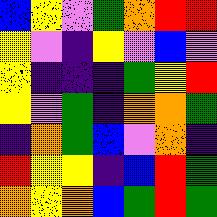[["blue", "yellow", "violet", "green", "orange", "red", "red"], ["yellow", "violet", "indigo", "yellow", "violet", "blue", "violet"], ["yellow", "indigo", "indigo", "indigo", "green", "yellow", "red"], ["yellow", "violet", "green", "indigo", "orange", "orange", "green"], ["indigo", "orange", "green", "blue", "violet", "orange", "indigo"], ["red", "yellow", "yellow", "indigo", "blue", "red", "green"], ["orange", "yellow", "orange", "blue", "green", "red", "green"]]